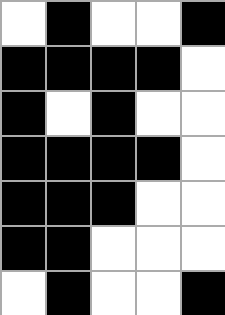[["white", "black", "white", "white", "black"], ["black", "black", "black", "black", "white"], ["black", "white", "black", "white", "white"], ["black", "black", "black", "black", "white"], ["black", "black", "black", "white", "white"], ["black", "black", "white", "white", "white"], ["white", "black", "white", "white", "black"]]